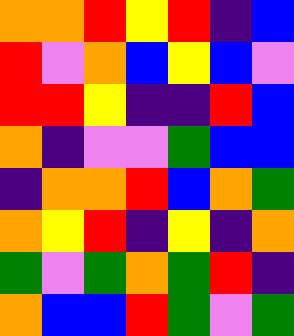[["orange", "orange", "red", "yellow", "red", "indigo", "blue"], ["red", "violet", "orange", "blue", "yellow", "blue", "violet"], ["red", "red", "yellow", "indigo", "indigo", "red", "blue"], ["orange", "indigo", "violet", "violet", "green", "blue", "blue"], ["indigo", "orange", "orange", "red", "blue", "orange", "green"], ["orange", "yellow", "red", "indigo", "yellow", "indigo", "orange"], ["green", "violet", "green", "orange", "green", "red", "indigo"], ["orange", "blue", "blue", "red", "green", "violet", "green"]]